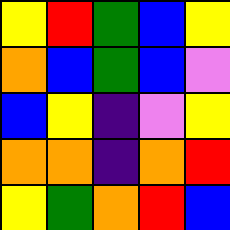[["yellow", "red", "green", "blue", "yellow"], ["orange", "blue", "green", "blue", "violet"], ["blue", "yellow", "indigo", "violet", "yellow"], ["orange", "orange", "indigo", "orange", "red"], ["yellow", "green", "orange", "red", "blue"]]